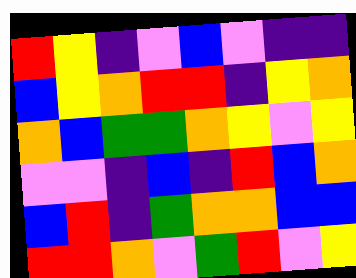[["red", "yellow", "indigo", "violet", "blue", "violet", "indigo", "indigo"], ["blue", "yellow", "orange", "red", "red", "indigo", "yellow", "orange"], ["orange", "blue", "green", "green", "orange", "yellow", "violet", "yellow"], ["violet", "violet", "indigo", "blue", "indigo", "red", "blue", "orange"], ["blue", "red", "indigo", "green", "orange", "orange", "blue", "blue"], ["red", "red", "orange", "violet", "green", "red", "violet", "yellow"]]